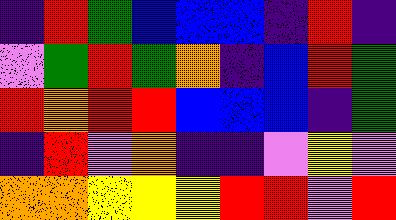[["indigo", "red", "green", "blue", "blue", "blue", "indigo", "red", "indigo"], ["violet", "green", "red", "green", "orange", "indigo", "blue", "red", "green"], ["red", "orange", "red", "red", "blue", "blue", "blue", "indigo", "green"], ["indigo", "red", "violet", "orange", "indigo", "indigo", "violet", "yellow", "violet"], ["orange", "orange", "yellow", "yellow", "yellow", "red", "red", "violet", "red"]]